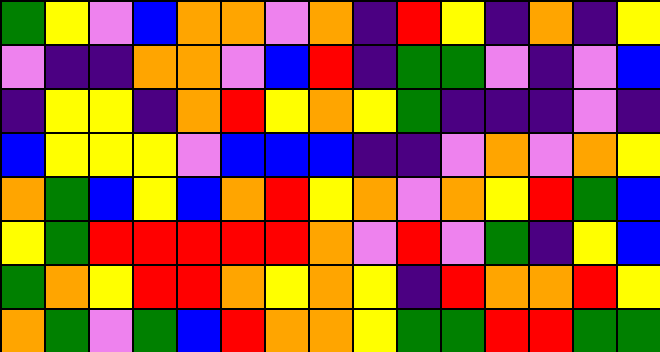[["green", "yellow", "violet", "blue", "orange", "orange", "violet", "orange", "indigo", "red", "yellow", "indigo", "orange", "indigo", "yellow"], ["violet", "indigo", "indigo", "orange", "orange", "violet", "blue", "red", "indigo", "green", "green", "violet", "indigo", "violet", "blue"], ["indigo", "yellow", "yellow", "indigo", "orange", "red", "yellow", "orange", "yellow", "green", "indigo", "indigo", "indigo", "violet", "indigo"], ["blue", "yellow", "yellow", "yellow", "violet", "blue", "blue", "blue", "indigo", "indigo", "violet", "orange", "violet", "orange", "yellow"], ["orange", "green", "blue", "yellow", "blue", "orange", "red", "yellow", "orange", "violet", "orange", "yellow", "red", "green", "blue"], ["yellow", "green", "red", "red", "red", "red", "red", "orange", "violet", "red", "violet", "green", "indigo", "yellow", "blue"], ["green", "orange", "yellow", "red", "red", "orange", "yellow", "orange", "yellow", "indigo", "red", "orange", "orange", "red", "yellow"], ["orange", "green", "violet", "green", "blue", "red", "orange", "orange", "yellow", "green", "green", "red", "red", "green", "green"]]